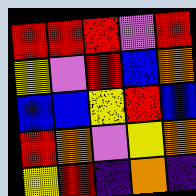[["red", "red", "red", "violet", "red"], ["yellow", "violet", "red", "blue", "orange"], ["blue", "blue", "yellow", "red", "blue"], ["red", "orange", "violet", "yellow", "orange"], ["yellow", "red", "indigo", "orange", "indigo"]]